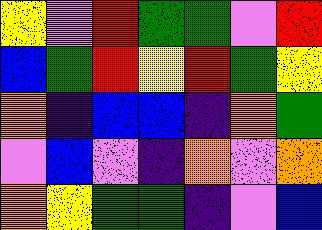[["yellow", "violet", "red", "green", "green", "violet", "red"], ["blue", "green", "red", "yellow", "red", "green", "yellow"], ["orange", "indigo", "blue", "blue", "indigo", "orange", "green"], ["violet", "blue", "violet", "indigo", "orange", "violet", "orange"], ["orange", "yellow", "green", "green", "indigo", "violet", "blue"]]